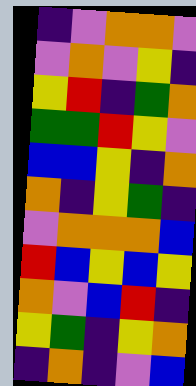[["indigo", "violet", "orange", "orange", "violet"], ["violet", "orange", "violet", "yellow", "indigo"], ["yellow", "red", "indigo", "green", "orange"], ["green", "green", "red", "yellow", "violet"], ["blue", "blue", "yellow", "indigo", "orange"], ["orange", "indigo", "yellow", "green", "indigo"], ["violet", "orange", "orange", "orange", "blue"], ["red", "blue", "yellow", "blue", "yellow"], ["orange", "violet", "blue", "red", "indigo"], ["yellow", "green", "indigo", "yellow", "orange"], ["indigo", "orange", "indigo", "violet", "blue"]]